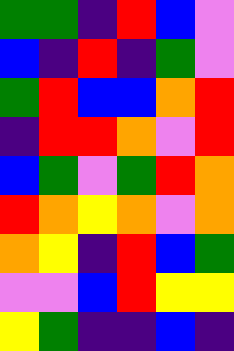[["green", "green", "indigo", "red", "blue", "violet"], ["blue", "indigo", "red", "indigo", "green", "violet"], ["green", "red", "blue", "blue", "orange", "red"], ["indigo", "red", "red", "orange", "violet", "red"], ["blue", "green", "violet", "green", "red", "orange"], ["red", "orange", "yellow", "orange", "violet", "orange"], ["orange", "yellow", "indigo", "red", "blue", "green"], ["violet", "violet", "blue", "red", "yellow", "yellow"], ["yellow", "green", "indigo", "indigo", "blue", "indigo"]]